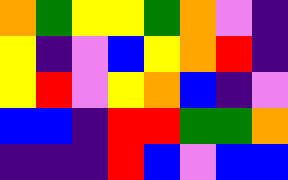[["orange", "green", "yellow", "yellow", "green", "orange", "violet", "indigo"], ["yellow", "indigo", "violet", "blue", "yellow", "orange", "red", "indigo"], ["yellow", "red", "violet", "yellow", "orange", "blue", "indigo", "violet"], ["blue", "blue", "indigo", "red", "red", "green", "green", "orange"], ["indigo", "indigo", "indigo", "red", "blue", "violet", "blue", "blue"]]